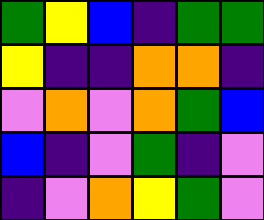[["green", "yellow", "blue", "indigo", "green", "green"], ["yellow", "indigo", "indigo", "orange", "orange", "indigo"], ["violet", "orange", "violet", "orange", "green", "blue"], ["blue", "indigo", "violet", "green", "indigo", "violet"], ["indigo", "violet", "orange", "yellow", "green", "violet"]]